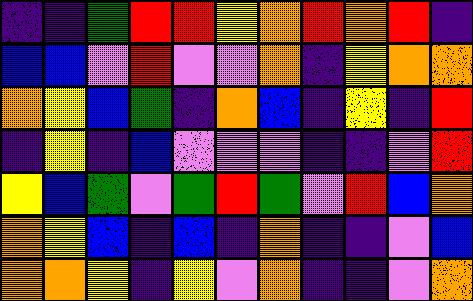[["indigo", "indigo", "green", "red", "red", "yellow", "orange", "red", "orange", "red", "indigo"], ["blue", "blue", "violet", "red", "violet", "violet", "orange", "indigo", "yellow", "orange", "orange"], ["orange", "yellow", "blue", "green", "indigo", "orange", "blue", "indigo", "yellow", "indigo", "red"], ["indigo", "yellow", "indigo", "blue", "violet", "violet", "violet", "indigo", "indigo", "violet", "red"], ["yellow", "blue", "green", "violet", "green", "red", "green", "violet", "red", "blue", "orange"], ["orange", "yellow", "blue", "indigo", "blue", "indigo", "orange", "indigo", "indigo", "violet", "blue"], ["orange", "orange", "yellow", "indigo", "yellow", "violet", "orange", "indigo", "indigo", "violet", "orange"]]